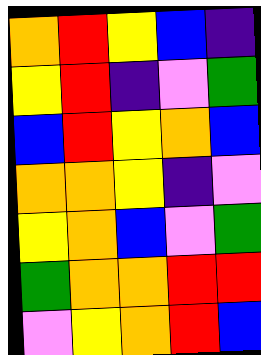[["orange", "red", "yellow", "blue", "indigo"], ["yellow", "red", "indigo", "violet", "green"], ["blue", "red", "yellow", "orange", "blue"], ["orange", "orange", "yellow", "indigo", "violet"], ["yellow", "orange", "blue", "violet", "green"], ["green", "orange", "orange", "red", "red"], ["violet", "yellow", "orange", "red", "blue"]]